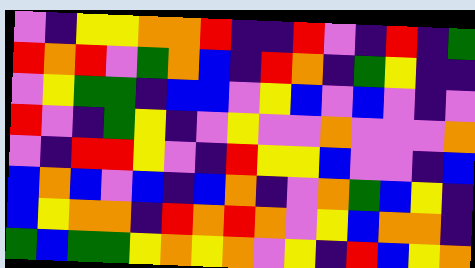[["violet", "indigo", "yellow", "yellow", "orange", "orange", "red", "indigo", "indigo", "red", "violet", "indigo", "red", "indigo", "green"], ["red", "orange", "red", "violet", "green", "orange", "blue", "indigo", "red", "orange", "indigo", "green", "yellow", "indigo", "indigo"], ["violet", "yellow", "green", "green", "indigo", "blue", "blue", "violet", "yellow", "blue", "violet", "blue", "violet", "indigo", "violet"], ["red", "violet", "indigo", "green", "yellow", "indigo", "violet", "yellow", "violet", "violet", "orange", "violet", "violet", "violet", "orange"], ["violet", "indigo", "red", "red", "yellow", "violet", "indigo", "red", "yellow", "yellow", "blue", "violet", "violet", "indigo", "blue"], ["blue", "orange", "blue", "violet", "blue", "indigo", "blue", "orange", "indigo", "violet", "orange", "green", "blue", "yellow", "indigo"], ["blue", "yellow", "orange", "orange", "indigo", "red", "orange", "red", "orange", "violet", "yellow", "blue", "orange", "orange", "indigo"], ["green", "blue", "green", "green", "yellow", "orange", "yellow", "orange", "violet", "yellow", "indigo", "red", "blue", "yellow", "orange"]]